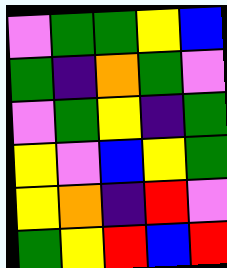[["violet", "green", "green", "yellow", "blue"], ["green", "indigo", "orange", "green", "violet"], ["violet", "green", "yellow", "indigo", "green"], ["yellow", "violet", "blue", "yellow", "green"], ["yellow", "orange", "indigo", "red", "violet"], ["green", "yellow", "red", "blue", "red"]]